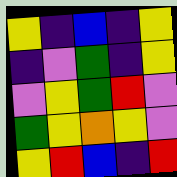[["yellow", "indigo", "blue", "indigo", "yellow"], ["indigo", "violet", "green", "indigo", "yellow"], ["violet", "yellow", "green", "red", "violet"], ["green", "yellow", "orange", "yellow", "violet"], ["yellow", "red", "blue", "indigo", "red"]]